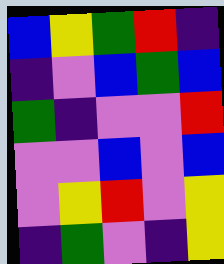[["blue", "yellow", "green", "red", "indigo"], ["indigo", "violet", "blue", "green", "blue"], ["green", "indigo", "violet", "violet", "red"], ["violet", "violet", "blue", "violet", "blue"], ["violet", "yellow", "red", "violet", "yellow"], ["indigo", "green", "violet", "indigo", "yellow"]]